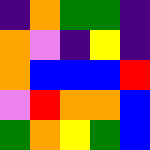[["indigo", "orange", "green", "green", "indigo"], ["orange", "violet", "indigo", "yellow", "indigo"], ["orange", "blue", "blue", "blue", "red"], ["violet", "red", "orange", "orange", "blue"], ["green", "orange", "yellow", "green", "blue"]]